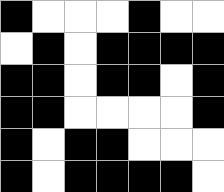[["black", "white", "white", "white", "black", "white", "white"], ["white", "black", "white", "black", "black", "black", "black"], ["black", "black", "white", "black", "black", "white", "black"], ["black", "black", "white", "white", "white", "white", "black"], ["black", "white", "black", "black", "white", "white", "white"], ["black", "white", "black", "black", "black", "black", "white"]]